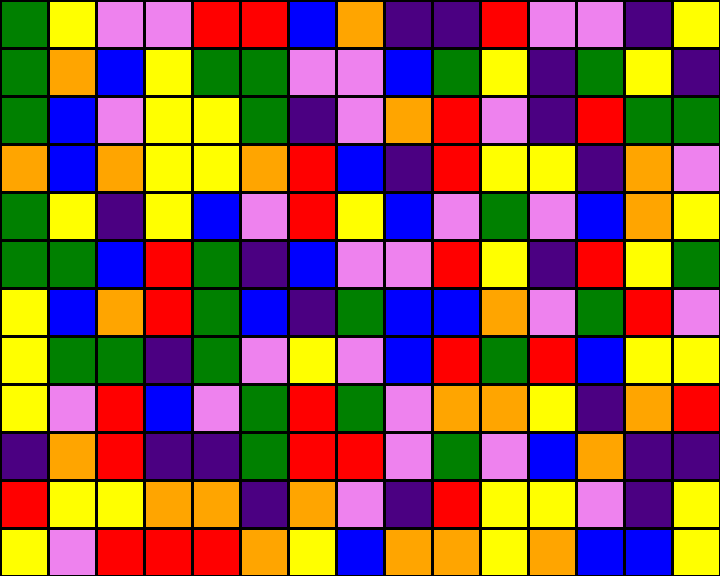[["green", "yellow", "violet", "violet", "red", "red", "blue", "orange", "indigo", "indigo", "red", "violet", "violet", "indigo", "yellow"], ["green", "orange", "blue", "yellow", "green", "green", "violet", "violet", "blue", "green", "yellow", "indigo", "green", "yellow", "indigo"], ["green", "blue", "violet", "yellow", "yellow", "green", "indigo", "violet", "orange", "red", "violet", "indigo", "red", "green", "green"], ["orange", "blue", "orange", "yellow", "yellow", "orange", "red", "blue", "indigo", "red", "yellow", "yellow", "indigo", "orange", "violet"], ["green", "yellow", "indigo", "yellow", "blue", "violet", "red", "yellow", "blue", "violet", "green", "violet", "blue", "orange", "yellow"], ["green", "green", "blue", "red", "green", "indigo", "blue", "violet", "violet", "red", "yellow", "indigo", "red", "yellow", "green"], ["yellow", "blue", "orange", "red", "green", "blue", "indigo", "green", "blue", "blue", "orange", "violet", "green", "red", "violet"], ["yellow", "green", "green", "indigo", "green", "violet", "yellow", "violet", "blue", "red", "green", "red", "blue", "yellow", "yellow"], ["yellow", "violet", "red", "blue", "violet", "green", "red", "green", "violet", "orange", "orange", "yellow", "indigo", "orange", "red"], ["indigo", "orange", "red", "indigo", "indigo", "green", "red", "red", "violet", "green", "violet", "blue", "orange", "indigo", "indigo"], ["red", "yellow", "yellow", "orange", "orange", "indigo", "orange", "violet", "indigo", "red", "yellow", "yellow", "violet", "indigo", "yellow"], ["yellow", "violet", "red", "red", "red", "orange", "yellow", "blue", "orange", "orange", "yellow", "orange", "blue", "blue", "yellow"]]